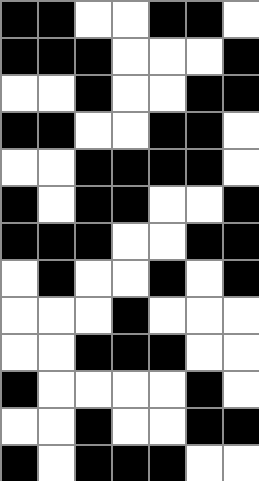[["black", "black", "white", "white", "black", "black", "white"], ["black", "black", "black", "white", "white", "white", "black"], ["white", "white", "black", "white", "white", "black", "black"], ["black", "black", "white", "white", "black", "black", "white"], ["white", "white", "black", "black", "black", "black", "white"], ["black", "white", "black", "black", "white", "white", "black"], ["black", "black", "black", "white", "white", "black", "black"], ["white", "black", "white", "white", "black", "white", "black"], ["white", "white", "white", "black", "white", "white", "white"], ["white", "white", "black", "black", "black", "white", "white"], ["black", "white", "white", "white", "white", "black", "white"], ["white", "white", "black", "white", "white", "black", "black"], ["black", "white", "black", "black", "black", "white", "white"]]